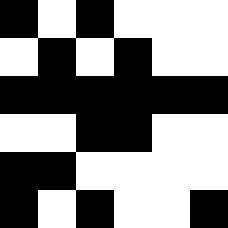[["black", "white", "black", "white", "white", "white"], ["white", "black", "white", "black", "white", "white"], ["black", "black", "black", "black", "black", "black"], ["white", "white", "black", "black", "white", "white"], ["black", "black", "white", "white", "white", "white"], ["black", "white", "black", "white", "white", "black"]]